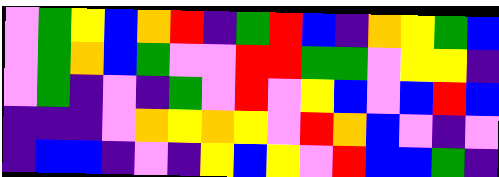[["violet", "green", "yellow", "blue", "orange", "red", "indigo", "green", "red", "blue", "indigo", "orange", "yellow", "green", "blue"], ["violet", "green", "orange", "blue", "green", "violet", "violet", "red", "red", "green", "green", "violet", "yellow", "yellow", "indigo"], ["violet", "green", "indigo", "violet", "indigo", "green", "violet", "red", "violet", "yellow", "blue", "violet", "blue", "red", "blue"], ["indigo", "indigo", "indigo", "violet", "orange", "yellow", "orange", "yellow", "violet", "red", "orange", "blue", "violet", "indigo", "violet"], ["indigo", "blue", "blue", "indigo", "violet", "indigo", "yellow", "blue", "yellow", "violet", "red", "blue", "blue", "green", "indigo"]]